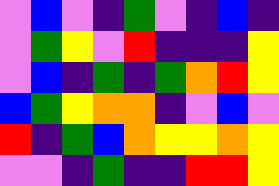[["violet", "blue", "violet", "indigo", "green", "violet", "indigo", "blue", "indigo"], ["violet", "green", "yellow", "violet", "red", "indigo", "indigo", "indigo", "yellow"], ["violet", "blue", "indigo", "green", "indigo", "green", "orange", "red", "yellow"], ["blue", "green", "yellow", "orange", "orange", "indigo", "violet", "blue", "violet"], ["red", "indigo", "green", "blue", "orange", "yellow", "yellow", "orange", "yellow"], ["violet", "violet", "indigo", "green", "indigo", "indigo", "red", "red", "yellow"]]